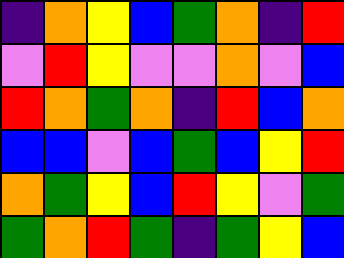[["indigo", "orange", "yellow", "blue", "green", "orange", "indigo", "red"], ["violet", "red", "yellow", "violet", "violet", "orange", "violet", "blue"], ["red", "orange", "green", "orange", "indigo", "red", "blue", "orange"], ["blue", "blue", "violet", "blue", "green", "blue", "yellow", "red"], ["orange", "green", "yellow", "blue", "red", "yellow", "violet", "green"], ["green", "orange", "red", "green", "indigo", "green", "yellow", "blue"]]